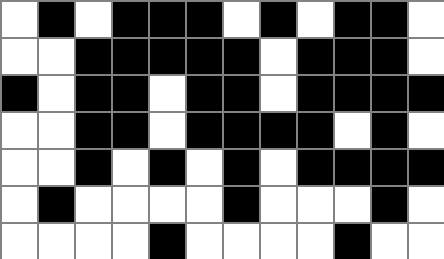[["white", "black", "white", "black", "black", "black", "white", "black", "white", "black", "black", "white"], ["white", "white", "black", "black", "black", "black", "black", "white", "black", "black", "black", "white"], ["black", "white", "black", "black", "white", "black", "black", "white", "black", "black", "black", "black"], ["white", "white", "black", "black", "white", "black", "black", "black", "black", "white", "black", "white"], ["white", "white", "black", "white", "black", "white", "black", "white", "black", "black", "black", "black"], ["white", "black", "white", "white", "white", "white", "black", "white", "white", "white", "black", "white"], ["white", "white", "white", "white", "black", "white", "white", "white", "white", "black", "white", "white"]]